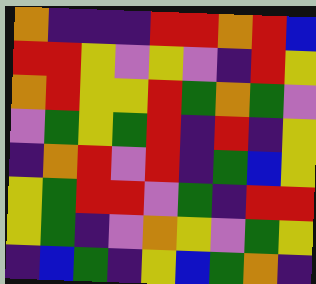[["orange", "indigo", "indigo", "indigo", "red", "red", "orange", "red", "blue"], ["red", "red", "yellow", "violet", "yellow", "violet", "indigo", "red", "yellow"], ["orange", "red", "yellow", "yellow", "red", "green", "orange", "green", "violet"], ["violet", "green", "yellow", "green", "red", "indigo", "red", "indigo", "yellow"], ["indigo", "orange", "red", "violet", "red", "indigo", "green", "blue", "yellow"], ["yellow", "green", "red", "red", "violet", "green", "indigo", "red", "red"], ["yellow", "green", "indigo", "violet", "orange", "yellow", "violet", "green", "yellow"], ["indigo", "blue", "green", "indigo", "yellow", "blue", "green", "orange", "indigo"]]